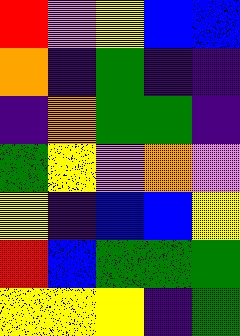[["red", "violet", "yellow", "blue", "blue"], ["orange", "indigo", "green", "indigo", "indigo"], ["indigo", "orange", "green", "green", "indigo"], ["green", "yellow", "violet", "orange", "violet"], ["yellow", "indigo", "blue", "blue", "yellow"], ["red", "blue", "green", "green", "green"], ["yellow", "yellow", "yellow", "indigo", "green"]]